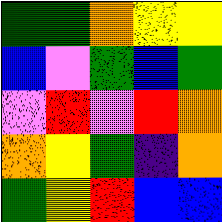[["green", "green", "orange", "yellow", "yellow"], ["blue", "violet", "green", "blue", "green"], ["violet", "red", "violet", "red", "orange"], ["orange", "yellow", "green", "indigo", "orange"], ["green", "yellow", "red", "blue", "blue"]]